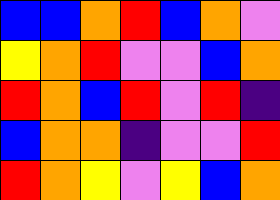[["blue", "blue", "orange", "red", "blue", "orange", "violet"], ["yellow", "orange", "red", "violet", "violet", "blue", "orange"], ["red", "orange", "blue", "red", "violet", "red", "indigo"], ["blue", "orange", "orange", "indigo", "violet", "violet", "red"], ["red", "orange", "yellow", "violet", "yellow", "blue", "orange"]]